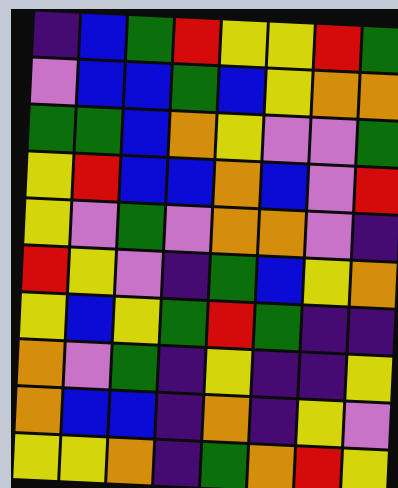[["indigo", "blue", "green", "red", "yellow", "yellow", "red", "green"], ["violet", "blue", "blue", "green", "blue", "yellow", "orange", "orange"], ["green", "green", "blue", "orange", "yellow", "violet", "violet", "green"], ["yellow", "red", "blue", "blue", "orange", "blue", "violet", "red"], ["yellow", "violet", "green", "violet", "orange", "orange", "violet", "indigo"], ["red", "yellow", "violet", "indigo", "green", "blue", "yellow", "orange"], ["yellow", "blue", "yellow", "green", "red", "green", "indigo", "indigo"], ["orange", "violet", "green", "indigo", "yellow", "indigo", "indigo", "yellow"], ["orange", "blue", "blue", "indigo", "orange", "indigo", "yellow", "violet"], ["yellow", "yellow", "orange", "indigo", "green", "orange", "red", "yellow"]]